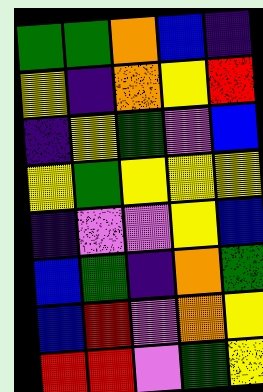[["green", "green", "orange", "blue", "indigo"], ["yellow", "indigo", "orange", "yellow", "red"], ["indigo", "yellow", "green", "violet", "blue"], ["yellow", "green", "yellow", "yellow", "yellow"], ["indigo", "violet", "violet", "yellow", "blue"], ["blue", "green", "indigo", "orange", "green"], ["blue", "red", "violet", "orange", "yellow"], ["red", "red", "violet", "green", "yellow"]]